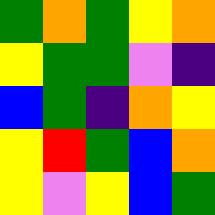[["green", "orange", "green", "yellow", "orange"], ["yellow", "green", "green", "violet", "indigo"], ["blue", "green", "indigo", "orange", "yellow"], ["yellow", "red", "green", "blue", "orange"], ["yellow", "violet", "yellow", "blue", "green"]]